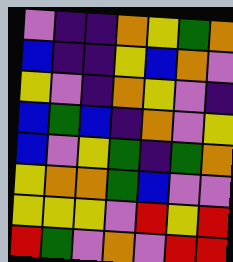[["violet", "indigo", "indigo", "orange", "yellow", "green", "orange"], ["blue", "indigo", "indigo", "yellow", "blue", "orange", "violet"], ["yellow", "violet", "indigo", "orange", "yellow", "violet", "indigo"], ["blue", "green", "blue", "indigo", "orange", "violet", "yellow"], ["blue", "violet", "yellow", "green", "indigo", "green", "orange"], ["yellow", "orange", "orange", "green", "blue", "violet", "violet"], ["yellow", "yellow", "yellow", "violet", "red", "yellow", "red"], ["red", "green", "violet", "orange", "violet", "red", "red"]]